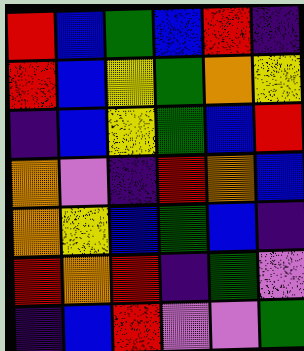[["red", "blue", "green", "blue", "red", "indigo"], ["red", "blue", "yellow", "green", "orange", "yellow"], ["indigo", "blue", "yellow", "green", "blue", "red"], ["orange", "violet", "indigo", "red", "orange", "blue"], ["orange", "yellow", "blue", "green", "blue", "indigo"], ["red", "orange", "red", "indigo", "green", "violet"], ["indigo", "blue", "red", "violet", "violet", "green"]]